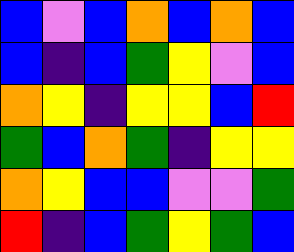[["blue", "violet", "blue", "orange", "blue", "orange", "blue"], ["blue", "indigo", "blue", "green", "yellow", "violet", "blue"], ["orange", "yellow", "indigo", "yellow", "yellow", "blue", "red"], ["green", "blue", "orange", "green", "indigo", "yellow", "yellow"], ["orange", "yellow", "blue", "blue", "violet", "violet", "green"], ["red", "indigo", "blue", "green", "yellow", "green", "blue"]]